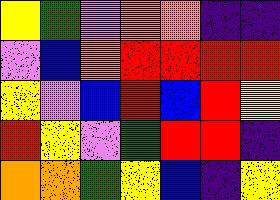[["yellow", "green", "violet", "orange", "orange", "indigo", "indigo"], ["violet", "blue", "orange", "red", "red", "red", "red"], ["yellow", "violet", "blue", "red", "blue", "red", "yellow"], ["red", "yellow", "violet", "green", "red", "red", "indigo"], ["orange", "orange", "green", "yellow", "blue", "indigo", "yellow"]]